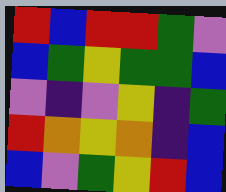[["red", "blue", "red", "red", "green", "violet"], ["blue", "green", "yellow", "green", "green", "blue"], ["violet", "indigo", "violet", "yellow", "indigo", "green"], ["red", "orange", "yellow", "orange", "indigo", "blue"], ["blue", "violet", "green", "yellow", "red", "blue"]]